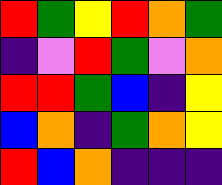[["red", "green", "yellow", "red", "orange", "green"], ["indigo", "violet", "red", "green", "violet", "orange"], ["red", "red", "green", "blue", "indigo", "yellow"], ["blue", "orange", "indigo", "green", "orange", "yellow"], ["red", "blue", "orange", "indigo", "indigo", "indigo"]]